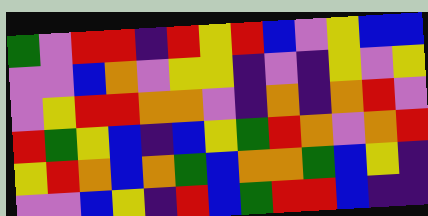[["green", "violet", "red", "red", "indigo", "red", "yellow", "red", "blue", "violet", "yellow", "blue", "blue"], ["violet", "violet", "blue", "orange", "violet", "yellow", "yellow", "indigo", "violet", "indigo", "yellow", "violet", "yellow"], ["violet", "yellow", "red", "red", "orange", "orange", "violet", "indigo", "orange", "indigo", "orange", "red", "violet"], ["red", "green", "yellow", "blue", "indigo", "blue", "yellow", "green", "red", "orange", "violet", "orange", "red"], ["yellow", "red", "orange", "blue", "orange", "green", "blue", "orange", "orange", "green", "blue", "yellow", "indigo"], ["violet", "violet", "blue", "yellow", "indigo", "red", "blue", "green", "red", "red", "blue", "indigo", "indigo"]]